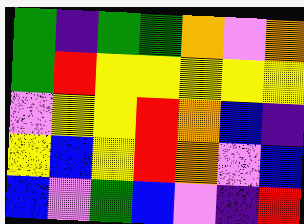[["green", "indigo", "green", "green", "orange", "violet", "orange"], ["green", "red", "yellow", "yellow", "yellow", "yellow", "yellow"], ["violet", "yellow", "yellow", "red", "orange", "blue", "indigo"], ["yellow", "blue", "yellow", "red", "orange", "violet", "blue"], ["blue", "violet", "green", "blue", "violet", "indigo", "red"]]